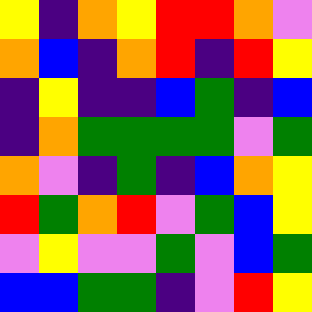[["yellow", "indigo", "orange", "yellow", "red", "red", "orange", "violet"], ["orange", "blue", "indigo", "orange", "red", "indigo", "red", "yellow"], ["indigo", "yellow", "indigo", "indigo", "blue", "green", "indigo", "blue"], ["indigo", "orange", "green", "green", "green", "green", "violet", "green"], ["orange", "violet", "indigo", "green", "indigo", "blue", "orange", "yellow"], ["red", "green", "orange", "red", "violet", "green", "blue", "yellow"], ["violet", "yellow", "violet", "violet", "green", "violet", "blue", "green"], ["blue", "blue", "green", "green", "indigo", "violet", "red", "yellow"]]